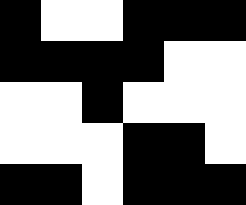[["black", "white", "white", "black", "black", "black"], ["black", "black", "black", "black", "white", "white"], ["white", "white", "black", "white", "white", "white"], ["white", "white", "white", "black", "black", "white"], ["black", "black", "white", "black", "black", "black"]]